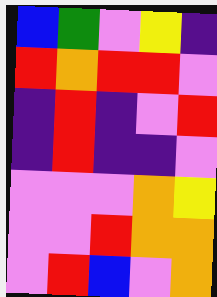[["blue", "green", "violet", "yellow", "indigo"], ["red", "orange", "red", "red", "violet"], ["indigo", "red", "indigo", "violet", "red"], ["indigo", "red", "indigo", "indigo", "violet"], ["violet", "violet", "violet", "orange", "yellow"], ["violet", "violet", "red", "orange", "orange"], ["violet", "red", "blue", "violet", "orange"]]